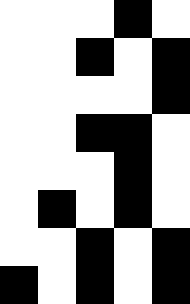[["white", "white", "white", "black", "white"], ["white", "white", "black", "white", "black"], ["white", "white", "white", "white", "black"], ["white", "white", "black", "black", "white"], ["white", "white", "white", "black", "white"], ["white", "black", "white", "black", "white"], ["white", "white", "black", "white", "black"], ["black", "white", "black", "white", "black"]]